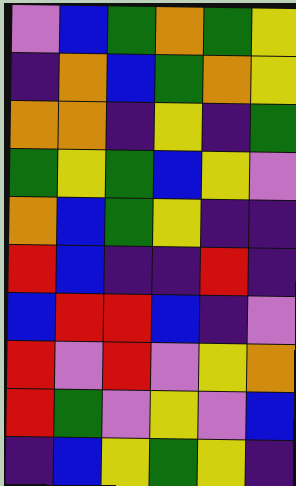[["violet", "blue", "green", "orange", "green", "yellow"], ["indigo", "orange", "blue", "green", "orange", "yellow"], ["orange", "orange", "indigo", "yellow", "indigo", "green"], ["green", "yellow", "green", "blue", "yellow", "violet"], ["orange", "blue", "green", "yellow", "indigo", "indigo"], ["red", "blue", "indigo", "indigo", "red", "indigo"], ["blue", "red", "red", "blue", "indigo", "violet"], ["red", "violet", "red", "violet", "yellow", "orange"], ["red", "green", "violet", "yellow", "violet", "blue"], ["indigo", "blue", "yellow", "green", "yellow", "indigo"]]